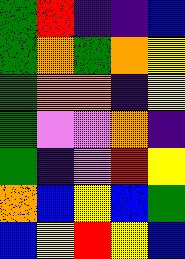[["green", "red", "indigo", "indigo", "blue"], ["green", "orange", "green", "orange", "yellow"], ["green", "orange", "orange", "indigo", "yellow"], ["green", "violet", "violet", "orange", "indigo"], ["green", "indigo", "violet", "red", "yellow"], ["orange", "blue", "yellow", "blue", "green"], ["blue", "yellow", "red", "yellow", "blue"]]